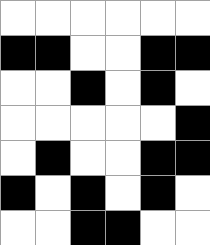[["white", "white", "white", "white", "white", "white"], ["black", "black", "white", "white", "black", "black"], ["white", "white", "black", "white", "black", "white"], ["white", "white", "white", "white", "white", "black"], ["white", "black", "white", "white", "black", "black"], ["black", "white", "black", "white", "black", "white"], ["white", "white", "black", "black", "white", "white"]]